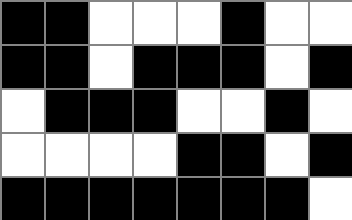[["black", "black", "white", "white", "white", "black", "white", "white"], ["black", "black", "white", "black", "black", "black", "white", "black"], ["white", "black", "black", "black", "white", "white", "black", "white"], ["white", "white", "white", "white", "black", "black", "white", "black"], ["black", "black", "black", "black", "black", "black", "black", "white"]]